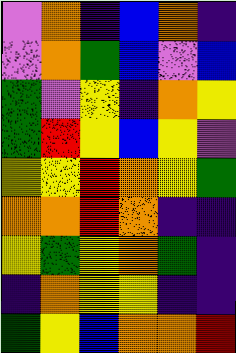[["violet", "orange", "indigo", "blue", "orange", "indigo"], ["violet", "orange", "green", "blue", "violet", "blue"], ["green", "violet", "yellow", "indigo", "orange", "yellow"], ["green", "red", "yellow", "blue", "yellow", "violet"], ["yellow", "yellow", "red", "orange", "yellow", "green"], ["orange", "orange", "red", "orange", "indigo", "indigo"], ["yellow", "green", "yellow", "orange", "green", "indigo"], ["indigo", "orange", "yellow", "yellow", "indigo", "indigo"], ["green", "yellow", "blue", "orange", "orange", "red"]]